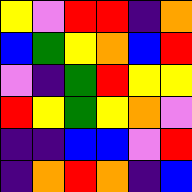[["yellow", "violet", "red", "red", "indigo", "orange"], ["blue", "green", "yellow", "orange", "blue", "red"], ["violet", "indigo", "green", "red", "yellow", "yellow"], ["red", "yellow", "green", "yellow", "orange", "violet"], ["indigo", "indigo", "blue", "blue", "violet", "red"], ["indigo", "orange", "red", "orange", "indigo", "blue"]]